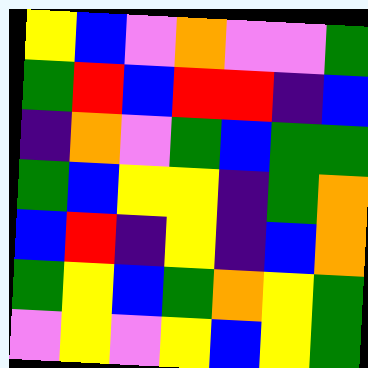[["yellow", "blue", "violet", "orange", "violet", "violet", "green"], ["green", "red", "blue", "red", "red", "indigo", "blue"], ["indigo", "orange", "violet", "green", "blue", "green", "green"], ["green", "blue", "yellow", "yellow", "indigo", "green", "orange"], ["blue", "red", "indigo", "yellow", "indigo", "blue", "orange"], ["green", "yellow", "blue", "green", "orange", "yellow", "green"], ["violet", "yellow", "violet", "yellow", "blue", "yellow", "green"]]